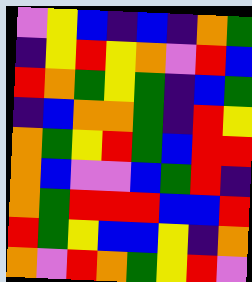[["violet", "yellow", "blue", "indigo", "blue", "indigo", "orange", "green"], ["indigo", "yellow", "red", "yellow", "orange", "violet", "red", "blue"], ["red", "orange", "green", "yellow", "green", "indigo", "blue", "green"], ["indigo", "blue", "orange", "orange", "green", "indigo", "red", "yellow"], ["orange", "green", "yellow", "red", "green", "blue", "red", "red"], ["orange", "blue", "violet", "violet", "blue", "green", "red", "indigo"], ["orange", "green", "red", "red", "red", "blue", "blue", "red"], ["red", "green", "yellow", "blue", "blue", "yellow", "indigo", "orange"], ["orange", "violet", "red", "orange", "green", "yellow", "red", "violet"]]